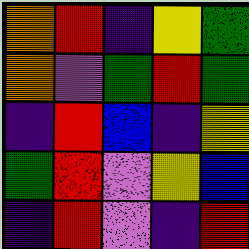[["orange", "red", "indigo", "yellow", "green"], ["orange", "violet", "green", "red", "green"], ["indigo", "red", "blue", "indigo", "yellow"], ["green", "red", "violet", "yellow", "blue"], ["indigo", "red", "violet", "indigo", "red"]]